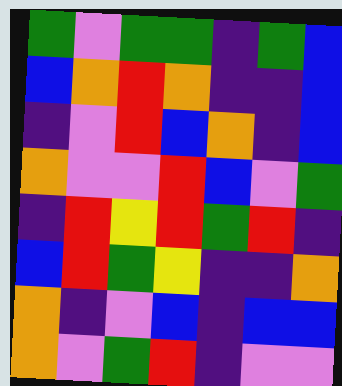[["green", "violet", "green", "green", "indigo", "green", "blue"], ["blue", "orange", "red", "orange", "indigo", "indigo", "blue"], ["indigo", "violet", "red", "blue", "orange", "indigo", "blue"], ["orange", "violet", "violet", "red", "blue", "violet", "green"], ["indigo", "red", "yellow", "red", "green", "red", "indigo"], ["blue", "red", "green", "yellow", "indigo", "indigo", "orange"], ["orange", "indigo", "violet", "blue", "indigo", "blue", "blue"], ["orange", "violet", "green", "red", "indigo", "violet", "violet"]]